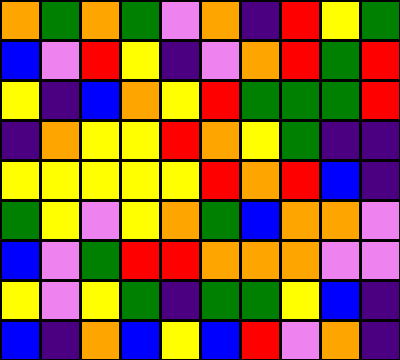[["orange", "green", "orange", "green", "violet", "orange", "indigo", "red", "yellow", "green"], ["blue", "violet", "red", "yellow", "indigo", "violet", "orange", "red", "green", "red"], ["yellow", "indigo", "blue", "orange", "yellow", "red", "green", "green", "green", "red"], ["indigo", "orange", "yellow", "yellow", "red", "orange", "yellow", "green", "indigo", "indigo"], ["yellow", "yellow", "yellow", "yellow", "yellow", "red", "orange", "red", "blue", "indigo"], ["green", "yellow", "violet", "yellow", "orange", "green", "blue", "orange", "orange", "violet"], ["blue", "violet", "green", "red", "red", "orange", "orange", "orange", "violet", "violet"], ["yellow", "violet", "yellow", "green", "indigo", "green", "green", "yellow", "blue", "indigo"], ["blue", "indigo", "orange", "blue", "yellow", "blue", "red", "violet", "orange", "indigo"]]